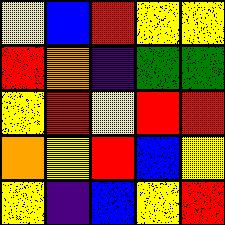[["yellow", "blue", "red", "yellow", "yellow"], ["red", "orange", "indigo", "green", "green"], ["yellow", "red", "yellow", "red", "red"], ["orange", "yellow", "red", "blue", "yellow"], ["yellow", "indigo", "blue", "yellow", "red"]]